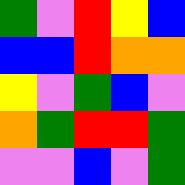[["green", "violet", "red", "yellow", "blue"], ["blue", "blue", "red", "orange", "orange"], ["yellow", "violet", "green", "blue", "violet"], ["orange", "green", "red", "red", "green"], ["violet", "violet", "blue", "violet", "green"]]